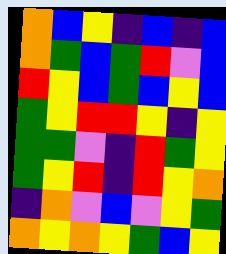[["orange", "blue", "yellow", "indigo", "blue", "indigo", "blue"], ["orange", "green", "blue", "green", "red", "violet", "blue"], ["red", "yellow", "blue", "green", "blue", "yellow", "blue"], ["green", "yellow", "red", "red", "yellow", "indigo", "yellow"], ["green", "green", "violet", "indigo", "red", "green", "yellow"], ["green", "yellow", "red", "indigo", "red", "yellow", "orange"], ["indigo", "orange", "violet", "blue", "violet", "yellow", "green"], ["orange", "yellow", "orange", "yellow", "green", "blue", "yellow"]]